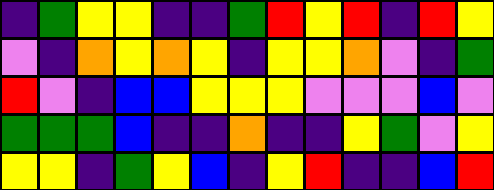[["indigo", "green", "yellow", "yellow", "indigo", "indigo", "green", "red", "yellow", "red", "indigo", "red", "yellow"], ["violet", "indigo", "orange", "yellow", "orange", "yellow", "indigo", "yellow", "yellow", "orange", "violet", "indigo", "green"], ["red", "violet", "indigo", "blue", "blue", "yellow", "yellow", "yellow", "violet", "violet", "violet", "blue", "violet"], ["green", "green", "green", "blue", "indigo", "indigo", "orange", "indigo", "indigo", "yellow", "green", "violet", "yellow"], ["yellow", "yellow", "indigo", "green", "yellow", "blue", "indigo", "yellow", "red", "indigo", "indigo", "blue", "red"]]